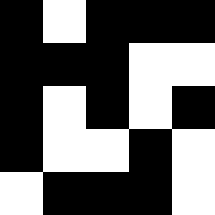[["black", "white", "black", "black", "black"], ["black", "black", "black", "white", "white"], ["black", "white", "black", "white", "black"], ["black", "white", "white", "black", "white"], ["white", "black", "black", "black", "white"]]